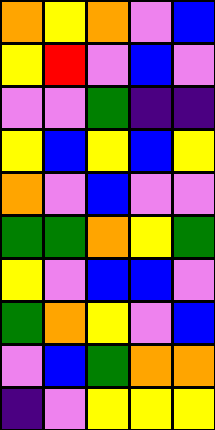[["orange", "yellow", "orange", "violet", "blue"], ["yellow", "red", "violet", "blue", "violet"], ["violet", "violet", "green", "indigo", "indigo"], ["yellow", "blue", "yellow", "blue", "yellow"], ["orange", "violet", "blue", "violet", "violet"], ["green", "green", "orange", "yellow", "green"], ["yellow", "violet", "blue", "blue", "violet"], ["green", "orange", "yellow", "violet", "blue"], ["violet", "blue", "green", "orange", "orange"], ["indigo", "violet", "yellow", "yellow", "yellow"]]